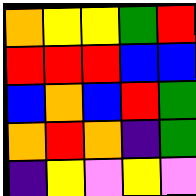[["orange", "yellow", "yellow", "green", "red"], ["red", "red", "red", "blue", "blue"], ["blue", "orange", "blue", "red", "green"], ["orange", "red", "orange", "indigo", "green"], ["indigo", "yellow", "violet", "yellow", "violet"]]